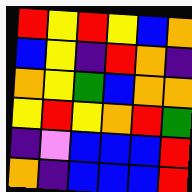[["red", "yellow", "red", "yellow", "blue", "orange"], ["blue", "yellow", "indigo", "red", "orange", "indigo"], ["orange", "yellow", "green", "blue", "orange", "orange"], ["yellow", "red", "yellow", "orange", "red", "green"], ["indigo", "violet", "blue", "blue", "blue", "red"], ["orange", "indigo", "blue", "blue", "blue", "red"]]